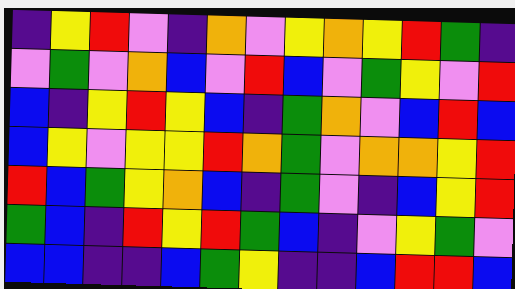[["indigo", "yellow", "red", "violet", "indigo", "orange", "violet", "yellow", "orange", "yellow", "red", "green", "indigo"], ["violet", "green", "violet", "orange", "blue", "violet", "red", "blue", "violet", "green", "yellow", "violet", "red"], ["blue", "indigo", "yellow", "red", "yellow", "blue", "indigo", "green", "orange", "violet", "blue", "red", "blue"], ["blue", "yellow", "violet", "yellow", "yellow", "red", "orange", "green", "violet", "orange", "orange", "yellow", "red"], ["red", "blue", "green", "yellow", "orange", "blue", "indigo", "green", "violet", "indigo", "blue", "yellow", "red"], ["green", "blue", "indigo", "red", "yellow", "red", "green", "blue", "indigo", "violet", "yellow", "green", "violet"], ["blue", "blue", "indigo", "indigo", "blue", "green", "yellow", "indigo", "indigo", "blue", "red", "red", "blue"]]